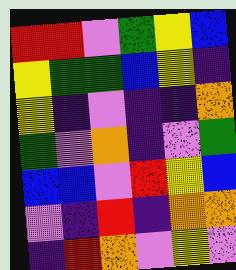[["red", "red", "violet", "green", "yellow", "blue"], ["yellow", "green", "green", "blue", "yellow", "indigo"], ["yellow", "indigo", "violet", "indigo", "indigo", "orange"], ["green", "violet", "orange", "indigo", "violet", "green"], ["blue", "blue", "violet", "red", "yellow", "blue"], ["violet", "indigo", "red", "indigo", "orange", "orange"], ["indigo", "red", "orange", "violet", "yellow", "violet"]]